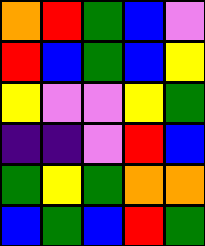[["orange", "red", "green", "blue", "violet"], ["red", "blue", "green", "blue", "yellow"], ["yellow", "violet", "violet", "yellow", "green"], ["indigo", "indigo", "violet", "red", "blue"], ["green", "yellow", "green", "orange", "orange"], ["blue", "green", "blue", "red", "green"]]